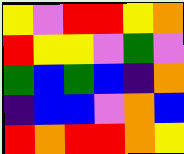[["yellow", "violet", "red", "red", "yellow", "orange"], ["red", "yellow", "yellow", "violet", "green", "violet"], ["green", "blue", "green", "blue", "indigo", "orange"], ["indigo", "blue", "blue", "violet", "orange", "blue"], ["red", "orange", "red", "red", "orange", "yellow"]]